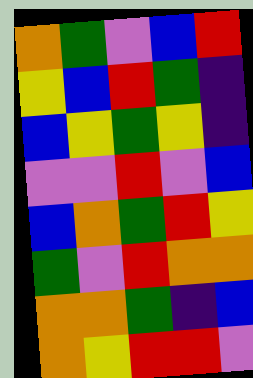[["orange", "green", "violet", "blue", "red"], ["yellow", "blue", "red", "green", "indigo"], ["blue", "yellow", "green", "yellow", "indigo"], ["violet", "violet", "red", "violet", "blue"], ["blue", "orange", "green", "red", "yellow"], ["green", "violet", "red", "orange", "orange"], ["orange", "orange", "green", "indigo", "blue"], ["orange", "yellow", "red", "red", "violet"]]